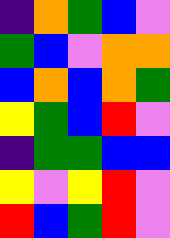[["indigo", "orange", "green", "blue", "violet"], ["green", "blue", "violet", "orange", "orange"], ["blue", "orange", "blue", "orange", "green"], ["yellow", "green", "blue", "red", "violet"], ["indigo", "green", "green", "blue", "blue"], ["yellow", "violet", "yellow", "red", "violet"], ["red", "blue", "green", "red", "violet"]]